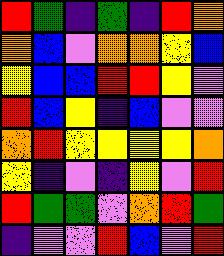[["red", "green", "indigo", "green", "indigo", "red", "orange"], ["orange", "blue", "violet", "orange", "orange", "yellow", "blue"], ["yellow", "blue", "blue", "red", "red", "yellow", "violet"], ["red", "blue", "yellow", "indigo", "blue", "violet", "violet"], ["orange", "red", "yellow", "yellow", "yellow", "yellow", "orange"], ["yellow", "indigo", "violet", "indigo", "yellow", "violet", "red"], ["red", "green", "green", "violet", "orange", "red", "green"], ["indigo", "violet", "violet", "red", "blue", "violet", "red"]]